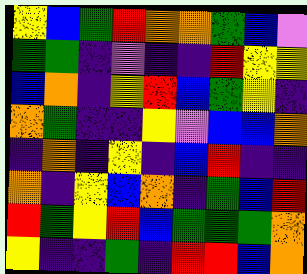[["yellow", "blue", "green", "red", "orange", "orange", "green", "blue", "violet"], ["green", "green", "indigo", "violet", "indigo", "indigo", "red", "yellow", "yellow"], ["blue", "orange", "indigo", "yellow", "red", "blue", "green", "yellow", "indigo"], ["orange", "green", "indigo", "indigo", "yellow", "violet", "blue", "blue", "orange"], ["indigo", "orange", "indigo", "yellow", "indigo", "blue", "red", "indigo", "indigo"], ["orange", "indigo", "yellow", "blue", "orange", "indigo", "green", "blue", "red"], ["red", "green", "yellow", "red", "blue", "green", "green", "green", "orange"], ["yellow", "indigo", "indigo", "green", "indigo", "red", "red", "blue", "orange"]]